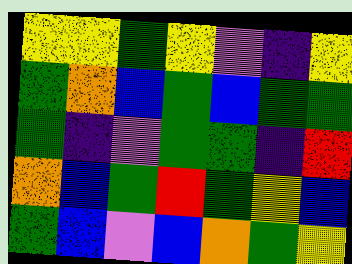[["yellow", "yellow", "green", "yellow", "violet", "indigo", "yellow"], ["green", "orange", "blue", "green", "blue", "green", "green"], ["green", "indigo", "violet", "green", "green", "indigo", "red"], ["orange", "blue", "green", "red", "green", "yellow", "blue"], ["green", "blue", "violet", "blue", "orange", "green", "yellow"]]